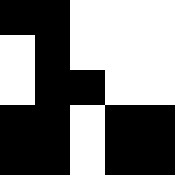[["black", "black", "white", "white", "white"], ["white", "black", "white", "white", "white"], ["white", "black", "black", "white", "white"], ["black", "black", "white", "black", "black"], ["black", "black", "white", "black", "black"]]